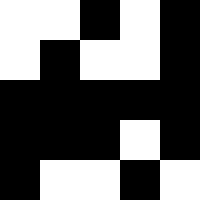[["white", "white", "black", "white", "black"], ["white", "black", "white", "white", "black"], ["black", "black", "black", "black", "black"], ["black", "black", "black", "white", "black"], ["black", "white", "white", "black", "white"]]